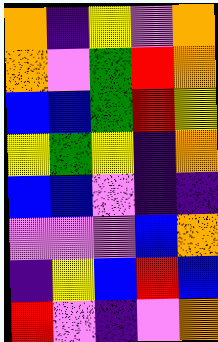[["orange", "indigo", "yellow", "violet", "orange"], ["orange", "violet", "green", "red", "orange"], ["blue", "blue", "green", "red", "yellow"], ["yellow", "green", "yellow", "indigo", "orange"], ["blue", "blue", "violet", "indigo", "indigo"], ["violet", "violet", "violet", "blue", "orange"], ["indigo", "yellow", "blue", "red", "blue"], ["red", "violet", "indigo", "violet", "orange"]]